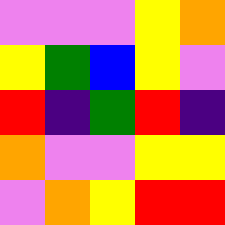[["violet", "violet", "violet", "yellow", "orange"], ["yellow", "green", "blue", "yellow", "violet"], ["red", "indigo", "green", "red", "indigo"], ["orange", "violet", "violet", "yellow", "yellow"], ["violet", "orange", "yellow", "red", "red"]]